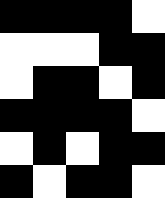[["black", "black", "black", "black", "white"], ["white", "white", "white", "black", "black"], ["white", "black", "black", "white", "black"], ["black", "black", "black", "black", "white"], ["white", "black", "white", "black", "black"], ["black", "white", "black", "black", "white"]]